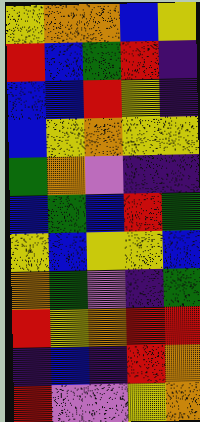[["yellow", "orange", "orange", "blue", "yellow"], ["red", "blue", "green", "red", "indigo"], ["blue", "blue", "red", "yellow", "indigo"], ["blue", "yellow", "orange", "yellow", "yellow"], ["green", "orange", "violet", "indigo", "indigo"], ["blue", "green", "blue", "red", "green"], ["yellow", "blue", "yellow", "yellow", "blue"], ["orange", "green", "violet", "indigo", "green"], ["red", "yellow", "orange", "red", "red"], ["indigo", "blue", "indigo", "red", "orange"], ["red", "violet", "violet", "yellow", "orange"]]